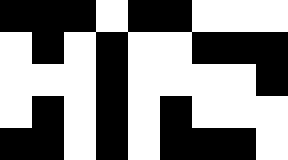[["black", "black", "black", "white", "black", "black", "white", "white", "white"], ["white", "black", "white", "black", "white", "white", "black", "black", "black"], ["white", "white", "white", "black", "white", "white", "white", "white", "black"], ["white", "black", "white", "black", "white", "black", "white", "white", "white"], ["black", "black", "white", "black", "white", "black", "black", "black", "white"]]